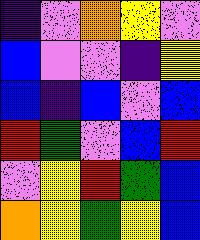[["indigo", "violet", "orange", "yellow", "violet"], ["blue", "violet", "violet", "indigo", "yellow"], ["blue", "indigo", "blue", "violet", "blue"], ["red", "green", "violet", "blue", "red"], ["violet", "yellow", "red", "green", "blue"], ["orange", "yellow", "green", "yellow", "blue"]]